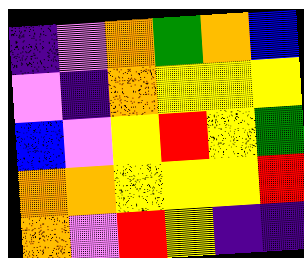[["indigo", "violet", "orange", "green", "orange", "blue"], ["violet", "indigo", "orange", "yellow", "yellow", "yellow"], ["blue", "violet", "yellow", "red", "yellow", "green"], ["orange", "orange", "yellow", "yellow", "yellow", "red"], ["orange", "violet", "red", "yellow", "indigo", "indigo"]]